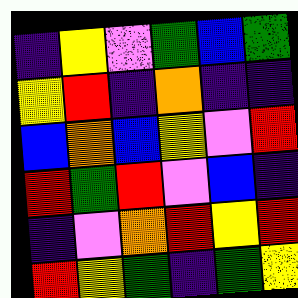[["indigo", "yellow", "violet", "green", "blue", "green"], ["yellow", "red", "indigo", "orange", "indigo", "indigo"], ["blue", "orange", "blue", "yellow", "violet", "red"], ["red", "green", "red", "violet", "blue", "indigo"], ["indigo", "violet", "orange", "red", "yellow", "red"], ["red", "yellow", "green", "indigo", "green", "yellow"]]